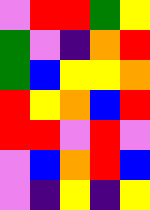[["violet", "red", "red", "green", "yellow"], ["green", "violet", "indigo", "orange", "red"], ["green", "blue", "yellow", "yellow", "orange"], ["red", "yellow", "orange", "blue", "red"], ["red", "red", "violet", "red", "violet"], ["violet", "blue", "orange", "red", "blue"], ["violet", "indigo", "yellow", "indigo", "yellow"]]